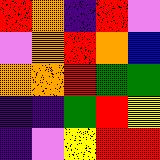[["red", "orange", "indigo", "red", "violet"], ["violet", "orange", "red", "orange", "blue"], ["orange", "orange", "red", "green", "green"], ["indigo", "indigo", "green", "red", "yellow"], ["indigo", "violet", "yellow", "red", "red"]]